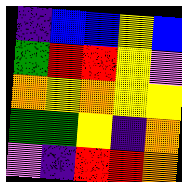[["indigo", "blue", "blue", "yellow", "blue"], ["green", "red", "red", "yellow", "violet"], ["orange", "yellow", "orange", "yellow", "yellow"], ["green", "green", "yellow", "indigo", "orange"], ["violet", "indigo", "red", "red", "orange"]]